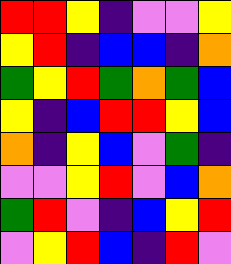[["red", "red", "yellow", "indigo", "violet", "violet", "yellow"], ["yellow", "red", "indigo", "blue", "blue", "indigo", "orange"], ["green", "yellow", "red", "green", "orange", "green", "blue"], ["yellow", "indigo", "blue", "red", "red", "yellow", "blue"], ["orange", "indigo", "yellow", "blue", "violet", "green", "indigo"], ["violet", "violet", "yellow", "red", "violet", "blue", "orange"], ["green", "red", "violet", "indigo", "blue", "yellow", "red"], ["violet", "yellow", "red", "blue", "indigo", "red", "violet"]]